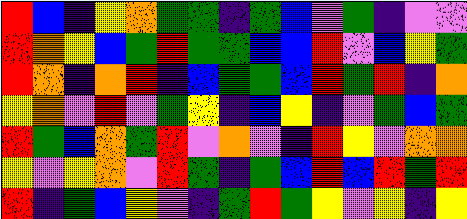[["red", "blue", "indigo", "yellow", "orange", "green", "green", "indigo", "green", "blue", "violet", "green", "indigo", "violet", "violet"], ["red", "orange", "yellow", "blue", "green", "red", "green", "green", "blue", "blue", "red", "violet", "blue", "yellow", "green"], ["red", "orange", "indigo", "orange", "red", "indigo", "blue", "green", "green", "blue", "red", "green", "red", "indigo", "orange"], ["yellow", "orange", "violet", "red", "violet", "green", "yellow", "indigo", "blue", "yellow", "indigo", "violet", "green", "blue", "green"], ["red", "green", "blue", "orange", "green", "red", "violet", "orange", "violet", "indigo", "red", "yellow", "violet", "orange", "orange"], ["yellow", "violet", "yellow", "orange", "violet", "red", "green", "indigo", "green", "blue", "red", "blue", "red", "green", "red"], ["red", "indigo", "green", "blue", "yellow", "violet", "indigo", "green", "red", "green", "yellow", "violet", "yellow", "indigo", "yellow"]]